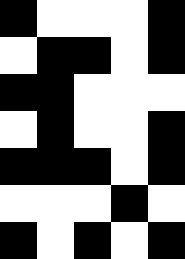[["black", "white", "white", "white", "black"], ["white", "black", "black", "white", "black"], ["black", "black", "white", "white", "white"], ["white", "black", "white", "white", "black"], ["black", "black", "black", "white", "black"], ["white", "white", "white", "black", "white"], ["black", "white", "black", "white", "black"]]